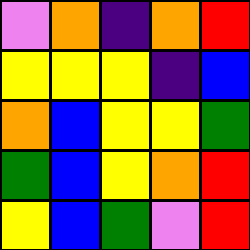[["violet", "orange", "indigo", "orange", "red"], ["yellow", "yellow", "yellow", "indigo", "blue"], ["orange", "blue", "yellow", "yellow", "green"], ["green", "blue", "yellow", "orange", "red"], ["yellow", "blue", "green", "violet", "red"]]